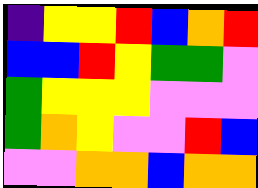[["indigo", "yellow", "yellow", "red", "blue", "orange", "red"], ["blue", "blue", "red", "yellow", "green", "green", "violet"], ["green", "yellow", "yellow", "yellow", "violet", "violet", "violet"], ["green", "orange", "yellow", "violet", "violet", "red", "blue"], ["violet", "violet", "orange", "orange", "blue", "orange", "orange"]]